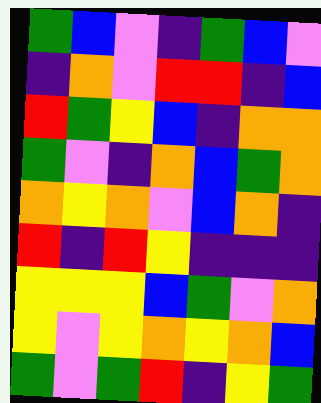[["green", "blue", "violet", "indigo", "green", "blue", "violet"], ["indigo", "orange", "violet", "red", "red", "indigo", "blue"], ["red", "green", "yellow", "blue", "indigo", "orange", "orange"], ["green", "violet", "indigo", "orange", "blue", "green", "orange"], ["orange", "yellow", "orange", "violet", "blue", "orange", "indigo"], ["red", "indigo", "red", "yellow", "indigo", "indigo", "indigo"], ["yellow", "yellow", "yellow", "blue", "green", "violet", "orange"], ["yellow", "violet", "yellow", "orange", "yellow", "orange", "blue"], ["green", "violet", "green", "red", "indigo", "yellow", "green"]]